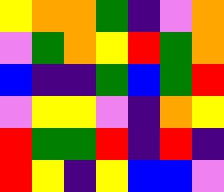[["yellow", "orange", "orange", "green", "indigo", "violet", "orange"], ["violet", "green", "orange", "yellow", "red", "green", "orange"], ["blue", "indigo", "indigo", "green", "blue", "green", "red"], ["violet", "yellow", "yellow", "violet", "indigo", "orange", "yellow"], ["red", "green", "green", "red", "indigo", "red", "indigo"], ["red", "yellow", "indigo", "yellow", "blue", "blue", "violet"]]